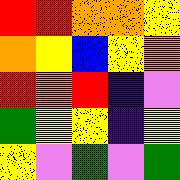[["red", "red", "orange", "orange", "yellow"], ["orange", "yellow", "blue", "yellow", "orange"], ["red", "orange", "red", "indigo", "violet"], ["green", "yellow", "yellow", "indigo", "yellow"], ["yellow", "violet", "green", "violet", "green"]]